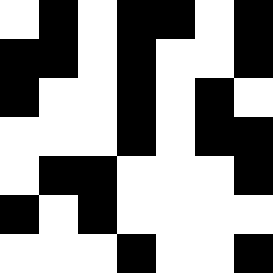[["white", "black", "white", "black", "black", "white", "black"], ["black", "black", "white", "black", "white", "white", "black"], ["black", "white", "white", "black", "white", "black", "white"], ["white", "white", "white", "black", "white", "black", "black"], ["white", "black", "black", "white", "white", "white", "black"], ["black", "white", "black", "white", "white", "white", "white"], ["white", "white", "white", "black", "white", "white", "black"]]